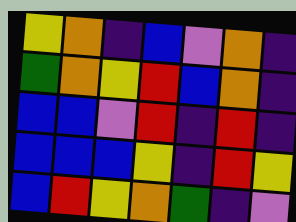[["yellow", "orange", "indigo", "blue", "violet", "orange", "indigo"], ["green", "orange", "yellow", "red", "blue", "orange", "indigo"], ["blue", "blue", "violet", "red", "indigo", "red", "indigo"], ["blue", "blue", "blue", "yellow", "indigo", "red", "yellow"], ["blue", "red", "yellow", "orange", "green", "indigo", "violet"]]